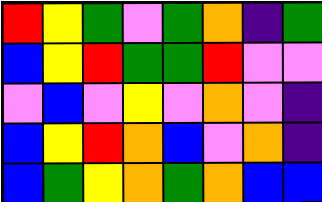[["red", "yellow", "green", "violet", "green", "orange", "indigo", "green"], ["blue", "yellow", "red", "green", "green", "red", "violet", "violet"], ["violet", "blue", "violet", "yellow", "violet", "orange", "violet", "indigo"], ["blue", "yellow", "red", "orange", "blue", "violet", "orange", "indigo"], ["blue", "green", "yellow", "orange", "green", "orange", "blue", "blue"]]